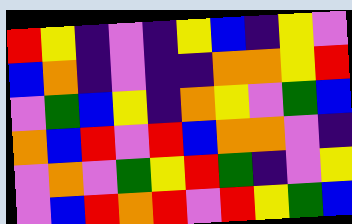[["red", "yellow", "indigo", "violet", "indigo", "yellow", "blue", "indigo", "yellow", "violet"], ["blue", "orange", "indigo", "violet", "indigo", "indigo", "orange", "orange", "yellow", "red"], ["violet", "green", "blue", "yellow", "indigo", "orange", "yellow", "violet", "green", "blue"], ["orange", "blue", "red", "violet", "red", "blue", "orange", "orange", "violet", "indigo"], ["violet", "orange", "violet", "green", "yellow", "red", "green", "indigo", "violet", "yellow"], ["violet", "blue", "red", "orange", "red", "violet", "red", "yellow", "green", "blue"]]